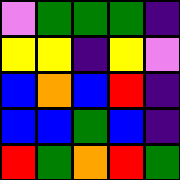[["violet", "green", "green", "green", "indigo"], ["yellow", "yellow", "indigo", "yellow", "violet"], ["blue", "orange", "blue", "red", "indigo"], ["blue", "blue", "green", "blue", "indigo"], ["red", "green", "orange", "red", "green"]]